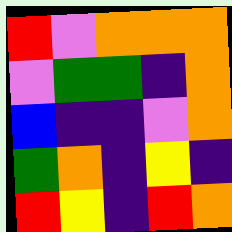[["red", "violet", "orange", "orange", "orange"], ["violet", "green", "green", "indigo", "orange"], ["blue", "indigo", "indigo", "violet", "orange"], ["green", "orange", "indigo", "yellow", "indigo"], ["red", "yellow", "indigo", "red", "orange"]]